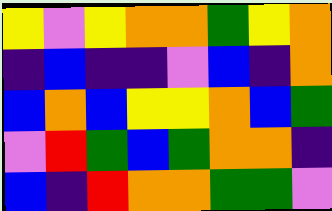[["yellow", "violet", "yellow", "orange", "orange", "green", "yellow", "orange"], ["indigo", "blue", "indigo", "indigo", "violet", "blue", "indigo", "orange"], ["blue", "orange", "blue", "yellow", "yellow", "orange", "blue", "green"], ["violet", "red", "green", "blue", "green", "orange", "orange", "indigo"], ["blue", "indigo", "red", "orange", "orange", "green", "green", "violet"]]